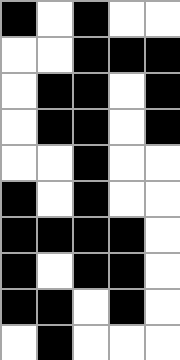[["black", "white", "black", "white", "white"], ["white", "white", "black", "black", "black"], ["white", "black", "black", "white", "black"], ["white", "black", "black", "white", "black"], ["white", "white", "black", "white", "white"], ["black", "white", "black", "white", "white"], ["black", "black", "black", "black", "white"], ["black", "white", "black", "black", "white"], ["black", "black", "white", "black", "white"], ["white", "black", "white", "white", "white"]]